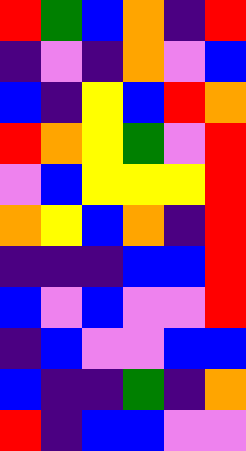[["red", "green", "blue", "orange", "indigo", "red"], ["indigo", "violet", "indigo", "orange", "violet", "blue"], ["blue", "indigo", "yellow", "blue", "red", "orange"], ["red", "orange", "yellow", "green", "violet", "red"], ["violet", "blue", "yellow", "yellow", "yellow", "red"], ["orange", "yellow", "blue", "orange", "indigo", "red"], ["indigo", "indigo", "indigo", "blue", "blue", "red"], ["blue", "violet", "blue", "violet", "violet", "red"], ["indigo", "blue", "violet", "violet", "blue", "blue"], ["blue", "indigo", "indigo", "green", "indigo", "orange"], ["red", "indigo", "blue", "blue", "violet", "violet"]]